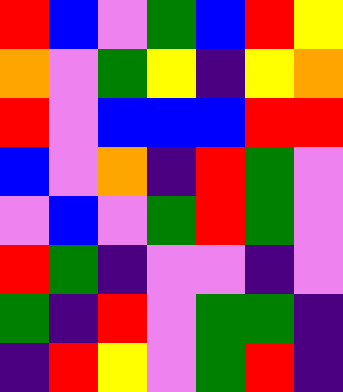[["red", "blue", "violet", "green", "blue", "red", "yellow"], ["orange", "violet", "green", "yellow", "indigo", "yellow", "orange"], ["red", "violet", "blue", "blue", "blue", "red", "red"], ["blue", "violet", "orange", "indigo", "red", "green", "violet"], ["violet", "blue", "violet", "green", "red", "green", "violet"], ["red", "green", "indigo", "violet", "violet", "indigo", "violet"], ["green", "indigo", "red", "violet", "green", "green", "indigo"], ["indigo", "red", "yellow", "violet", "green", "red", "indigo"]]